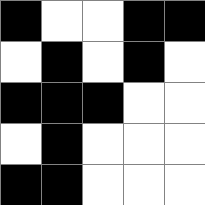[["black", "white", "white", "black", "black"], ["white", "black", "white", "black", "white"], ["black", "black", "black", "white", "white"], ["white", "black", "white", "white", "white"], ["black", "black", "white", "white", "white"]]